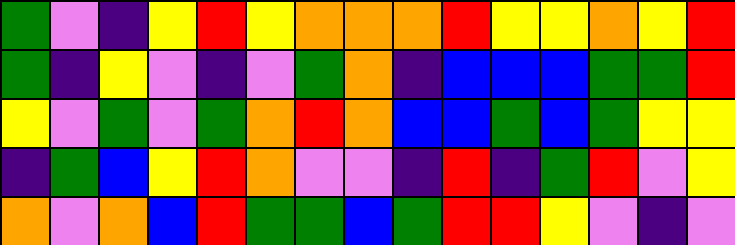[["green", "violet", "indigo", "yellow", "red", "yellow", "orange", "orange", "orange", "red", "yellow", "yellow", "orange", "yellow", "red"], ["green", "indigo", "yellow", "violet", "indigo", "violet", "green", "orange", "indigo", "blue", "blue", "blue", "green", "green", "red"], ["yellow", "violet", "green", "violet", "green", "orange", "red", "orange", "blue", "blue", "green", "blue", "green", "yellow", "yellow"], ["indigo", "green", "blue", "yellow", "red", "orange", "violet", "violet", "indigo", "red", "indigo", "green", "red", "violet", "yellow"], ["orange", "violet", "orange", "blue", "red", "green", "green", "blue", "green", "red", "red", "yellow", "violet", "indigo", "violet"]]